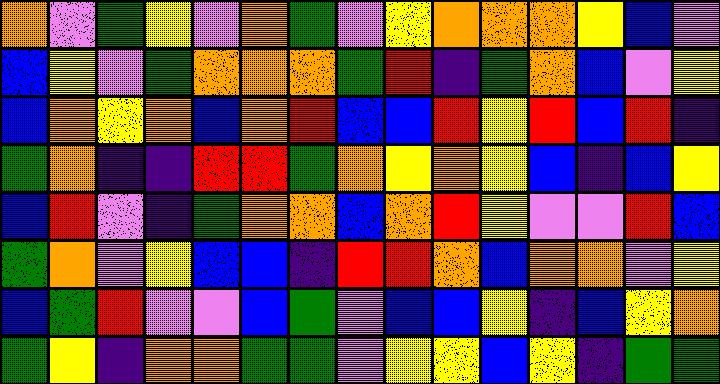[["orange", "violet", "green", "yellow", "violet", "orange", "green", "violet", "yellow", "orange", "orange", "orange", "yellow", "blue", "violet"], ["blue", "yellow", "violet", "green", "orange", "orange", "orange", "green", "red", "indigo", "green", "orange", "blue", "violet", "yellow"], ["blue", "orange", "yellow", "orange", "blue", "orange", "red", "blue", "blue", "red", "yellow", "red", "blue", "red", "indigo"], ["green", "orange", "indigo", "indigo", "red", "red", "green", "orange", "yellow", "orange", "yellow", "blue", "indigo", "blue", "yellow"], ["blue", "red", "violet", "indigo", "green", "orange", "orange", "blue", "orange", "red", "yellow", "violet", "violet", "red", "blue"], ["green", "orange", "violet", "yellow", "blue", "blue", "indigo", "red", "red", "orange", "blue", "orange", "orange", "violet", "yellow"], ["blue", "green", "red", "violet", "violet", "blue", "green", "violet", "blue", "blue", "yellow", "indigo", "blue", "yellow", "orange"], ["green", "yellow", "indigo", "orange", "orange", "green", "green", "violet", "yellow", "yellow", "blue", "yellow", "indigo", "green", "green"]]